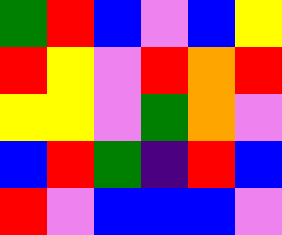[["green", "red", "blue", "violet", "blue", "yellow"], ["red", "yellow", "violet", "red", "orange", "red"], ["yellow", "yellow", "violet", "green", "orange", "violet"], ["blue", "red", "green", "indigo", "red", "blue"], ["red", "violet", "blue", "blue", "blue", "violet"]]